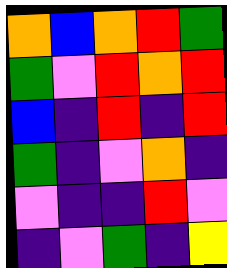[["orange", "blue", "orange", "red", "green"], ["green", "violet", "red", "orange", "red"], ["blue", "indigo", "red", "indigo", "red"], ["green", "indigo", "violet", "orange", "indigo"], ["violet", "indigo", "indigo", "red", "violet"], ["indigo", "violet", "green", "indigo", "yellow"]]